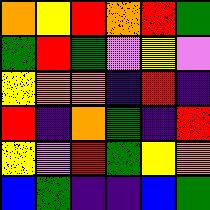[["orange", "yellow", "red", "orange", "red", "green"], ["green", "red", "green", "violet", "yellow", "violet"], ["yellow", "orange", "orange", "indigo", "red", "indigo"], ["red", "indigo", "orange", "green", "indigo", "red"], ["yellow", "violet", "red", "green", "yellow", "orange"], ["blue", "green", "indigo", "indigo", "blue", "green"]]